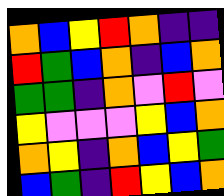[["orange", "blue", "yellow", "red", "orange", "indigo", "indigo"], ["red", "green", "blue", "orange", "indigo", "blue", "orange"], ["green", "green", "indigo", "orange", "violet", "red", "violet"], ["yellow", "violet", "violet", "violet", "yellow", "blue", "orange"], ["orange", "yellow", "indigo", "orange", "blue", "yellow", "green"], ["blue", "green", "indigo", "red", "yellow", "blue", "orange"]]